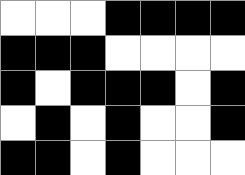[["white", "white", "white", "black", "black", "black", "black"], ["black", "black", "black", "white", "white", "white", "white"], ["black", "white", "black", "black", "black", "white", "black"], ["white", "black", "white", "black", "white", "white", "black"], ["black", "black", "white", "black", "white", "white", "white"]]